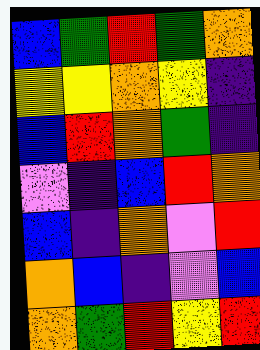[["blue", "green", "red", "green", "orange"], ["yellow", "yellow", "orange", "yellow", "indigo"], ["blue", "red", "orange", "green", "indigo"], ["violet", "indigo", "blue", "red", "orange"], ["blue", "indigo", "orange", "violet", "red"], ["orange", "blue", "indigo", "violet", "blue"], ["orange", "green", "red", "yellow", "red"]]